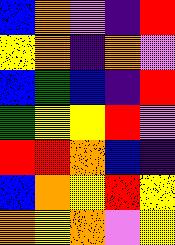[["blue", "orange", "violet", "indigo", "red"], ["yellow", "orange", "indigo", "orange", "violet"], ["blue", "green", "blue", "indigo", "red"], ["green", "yellow", "yellow", "red", "violet"], ["red", "red", "orange", "blue", "indigo"], ["blue", "orange", "yellow", "red", "yellow"], ["orange", "yellow", "orange", "violet", "yellow"]]